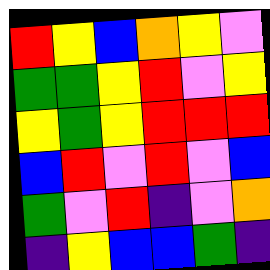[["red", "yellow", "blue", "orange", "yellow", "violet"], ["green", "green", "yellow", "red", "violet", "yellow"], ["yellow", "green", "yellow", "red", "red", "red"], ["blue", "red", "violet", "red", "violet", "blue"], ["green", "violet", "red", "indigo", "violet", "orange"], ["indigo", "yellow", "blue", "blue", "green", "indigo"]]